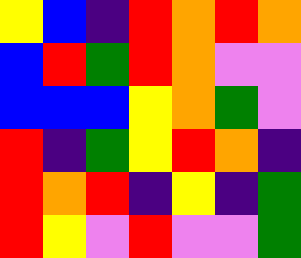[["yellow", "blue", "indigo", "red", "orange", "red", "orange"], ["blue", "red", "green", "red", "orange", "violet", "violet"], ["blue", "blue", "blue", "yellow", "orange", "green", "violet"], ["red", "indigo", "green", "yellow", "red", "orange", "indigo"], ["red", "orange", "red", "indigo", "yellow", "indigo", "green"], ["red", "yellow", "violet", "red", "violet", "violet", "green"]]